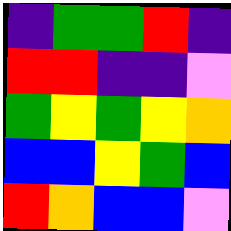[["indigo", "green", "green", "red", "indigo"], ["red", "red", "indigo", "indigo", "violet"], ["green", "yellow", "green", "yellow", "orange"], ["blue", "blue", "yellow", "green", "blue"], ["red", "orange", "blue", "blue", "violet"]]